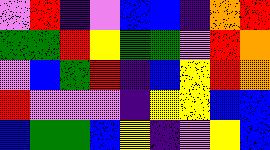[["violet", "red", "indigo", "violet", "blue", "blue", "indigo", "orange", "red"], ["green", "green", "red", "yellow", "green", "green", "violet", "red", "orange"], ["violet", "blue", "green", "red", "indigo", "blue", "yellow", "red", "orange"], ["red", "violet", "violet", "violet", "indigo", "yellow", "yellow", "blue", "blue"], ["blue", "green", "green", "blue", "yellow", "indigo", "violet", "yellow", "blue"]]